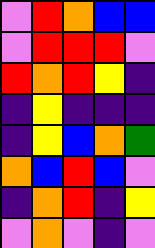[["violet", "red", "orange", "blue", "blue"], ["violet", "red", "red", "red", "violet"], ["red", "orange", "red", "yellow", "indigo"], ["indigo", "yellow", "indigo", "indigo", "indigo"], ["indigo", "yellow", "blue", "orange", "green"], ["orange", "blue", "red", "blue", "violet"], ["indigo", "orange", "red", "indigo", "yellow"], ["violet", "orange", "violet", "indigo", "violet"]]